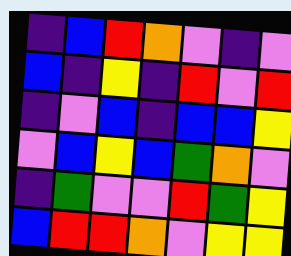[["indigo", "blue", "red", "orange", "violet", "indigo", "violet"], ["blue", "indigo", "yellow", "indigo", "red", "violet", "red"], ["indigo", "violet", "blue", "indigo", "blue", "blue", "yellow"], ["violet", "blue", "yellow", "blue", "green", "orange", "violet"], ["indigo", "green", "violet", "violet", "red", "green", "yellow"], ["blue", "red", "red", "orange", "violet", "yellow", "yellow"]]